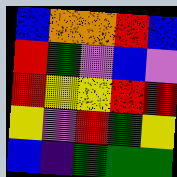[["blue", "orange", "orange", "red", "blue"], ["red", "green", "violet", "blue", "violet"], ["red", "yellow", "yellow", "red", "red"], ["yellow", "violet", "red", "green", "yellow"], ["blue", "indigo", "green", "green", "green"]]